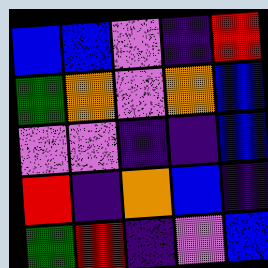[["blue", "blue", "violet", "indigo", "red"], ["green", "orange", "violet", "orange", "blue"], ["violet", "violet", "indigo", "indigo", "blue"], ["red", "indigo", "orange", "blue", "indigo"], ["green", "red", "indigo", "violet", "blue"]]